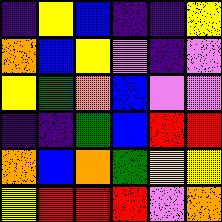[["indigo", "yellow", "blue", "indigo", "indigo", "yellow"], ["orange", "blue", "yellow", "violet", "indigo", "violet"], ["yellow", "green", "orange", "blue", "violet", "violet"], ["indigo", "indigo", "green", "blue", "red", "red"], ["orange", "blue", "orange", "green", "yellow", "yellow"], ["yellow", "red", "red", "red", "violet", "orange"]]